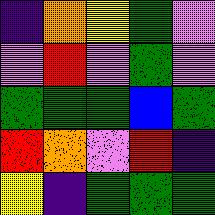[["indigo", "orange", "yellow", "green", "violet"], ["violet", "red", "violet", "green", "violet"], ["green", "green", "green", "blue", "green"], ["red", "orange", "violet", "red", "indigo"], ["yellow", "indigo", "green", "green", "green"]]